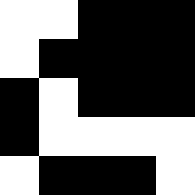[["white", "white", "black", "black", "black"], ["white", "black", "black", "black", "black"], ["black", "white", "black", "black", "black"], ["black", "white", "white", "white", "white"], ["white", "black", "black", "black", "white"]]